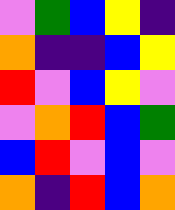[["violet", "green", "blue", "yellow", "indigo"], ["orange", "indigo", "indigo", "blue", "yellow"], ["red", "violet", "blue", "yellow", "violet"], ["violet", "orange", "red", "blue", "green"], ["blue", "red", "violet", "blue", "violet"], ["orange", "indigo", "red", "blue", "orange"]]